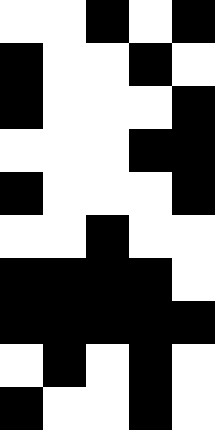[["white", "white", "black", "white", "black"], ["black", "white", "white", "black", "white"], ["black", "white", "white", "white", "black"], ["white", "white", "white", "black", "black"], ["black", "white", "white", "white", "black"], ["white", "white", "black", "white", "white"], ["black", "black", "black", "black", "white"], ["black", "black", "black", "black", "black"], ["white", "black", "white", "black", "white"], ["black", "white", "white", "black", "white"]]